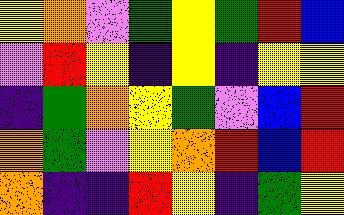[["yellow", "orange", "violet", "green", "yellow", "green", "red", "blue"], ["violet", "red", "yellow", "indigo", "yellow", "indigo", "yellow", "yellow"], ["indigo", "green", "orange", "yellow", "green", "violet", "blue", "red"], ["orange", "green", "violet", "yellow", "orange", "red", "blue", "red"], ["orange", "indigo", "indigo", "red", "yellow", "indigo", "green", "yellow"]]